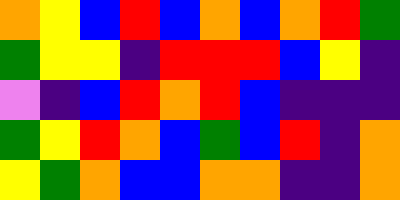[["orange", "yellow", "blue", "red", "blue", "orange", "blue", "orange", "red", "green"], ["green", "yellow", "yellow", "indigo", "red", "red", "red", "blue", "yellow", "indigo"], ["violet", "indigo", "blue", "red", "orange", "red", "blue", "indigo", "indigo", "indigo"], ["green", "yellow", "red", "orange", "blue", "green", "blue", "red", "indigo", "orange"], ["yellow", "green", "orange", "blue", "blue", "orange", "orange", "indigo", "indigo", "orange"]]